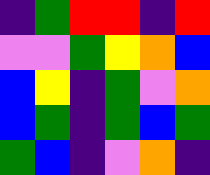[["indigo", "green", "red", "red", "indigo", "red"], ["violet", "violet", "green", "yellow", "orange", "blue"], ["blue", "yellow", "indigo", "green", "violet", "orange"], ["blue", "green", "indigo", "green", "blue", "green"], ["green", "blue", "indigo", "violet", "orange", "indigo"]]